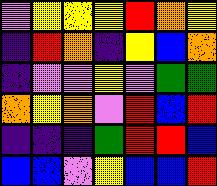[["violet", "yellow", "yellow", "yellow", "red", "orange", "yellow"], ["indigo", "red", "orange", "indigo", "yellow", "blue", "orange"], ["indigo", "violet", "violet", "yellow", "violet", "green", "green"], ["orange", "yellow", "orange", "violet", "red", "blue", "red"], ["indigo", "indigo", "indigo", "green", "red", "red", "blue"], ["blue", "blue", "violet", "yellow", "blue", "blue", "red"]]